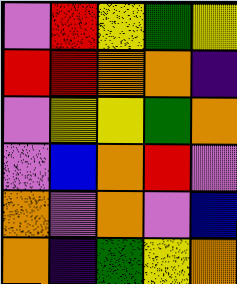[["violet", "red", "yellow", "green", "yellow"], ["red", "red", "orange", "orange", "indigo"], ["violet", "yellow", "yellow", "green", "orange"], ["violet", "blue", "orange", "red", "violet"], ["orange", "violet", "orange", "violet", "blue"], ["orange", "indigo", "green", "yellow", "orange"]]